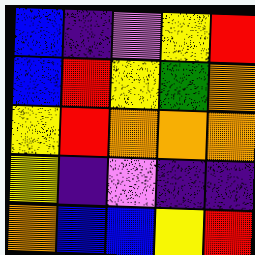[["blue", "indigo", "violet", "yellow", "red"], ["blue", "red", "yellow", "green", "orange"], ["yellow", "red", "orange", "orange", "orange"], ["yellow", "indigo", "violet", "indigo", "indigo"], ["orange", "blue", "blue", "yellow", "red"]]